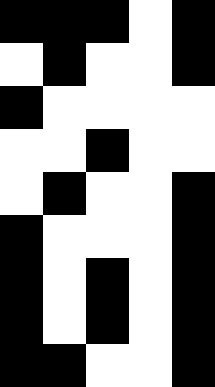[["black", "black", "black", "white", "black"], ["white", "black", "white", "white", "black"], ["black", "white", "white", "white", "white"], ["white", "white", "black", "white", "white"], ["white", "black", "white", "white", "black"], ["black", "white", "white", "white", "black"], ["black", "white", "black", "white", "black"], ["black", "white", "black", "white", "black"], ["black", "black", "white", "white", "black"]]